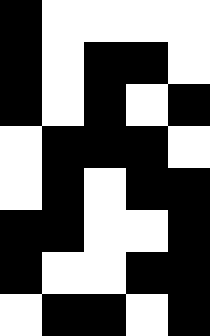[["black", "white", "white", "white", "white"], ["black", "white", "black", "black", "white"], ["black", "white", "black", "white", "black"], ["white", "black", "black", "black", "white"], ["white", "black", "white", "black", "black"], ["black", "black", "white", "white", "black"], ["black", "white", "white", "black", "black"], ["white", "black", "black", "white", "black"]]